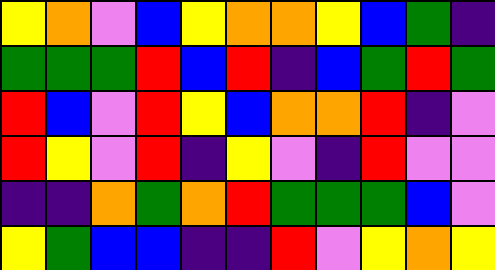[["yellow", "orange", "violet", "blue", "yellow", "orange", "orange", "yellow", "blue", "green", "indigo"], ["green", "green", "green", "red", "blue", "red", "indigo", "blue", "green", "red", "green"], ["red", "blue", "violet", "red", "yellow", "blue", "orange", "orange", "red", "indigo", "violet"], ["red", "yellow", "violet", "red", "indigo", "yellow", "violet", "indigo", "red", "violet", "violet"], ["indigo", "indigo", "orange", "green", "orange", "red", "green", "green", "green", "blue", "violet"], ["yellow", "green", "blue", "blue", "indigo", "indigo", "red", "violet", "yellow", "orange", "yellow"]]